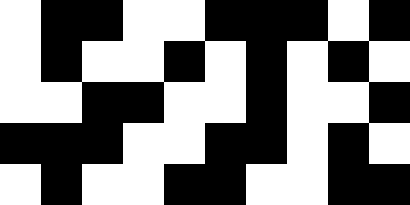[["white", "black", "black", "white", "white", "black", "black", "black", "white", "black"], ["white", "black", "white", "white", "black", "white", "black", "white", "black", "white"], ["white", "white", "black", "black", "white", "white", "black", "white", "white", "black"], ["black", "black", "black", "white", "white", "black", "black", "white", "black", "white"], ["white", "black", "white", "white", "black", "black", "white", "white", "black", "black"]]